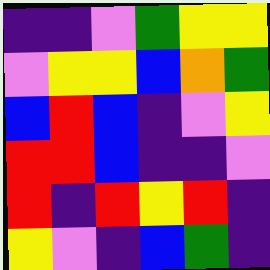[["indigo", "indigo", "violet", "green", "yellow", "yellow"], ["violet", "yellow", "yellow", "blue", "orange", "green"], ["blue", "red", "blue", "indigo", "violet", "yellow"], ["red", "red", "blue", "indigo", "indigo", "violet"], ["red", "indigo", "red", "yellow", "red", "indigo"], ["yellow", "violet", "indigo", "blue", "green", "indigo"]]